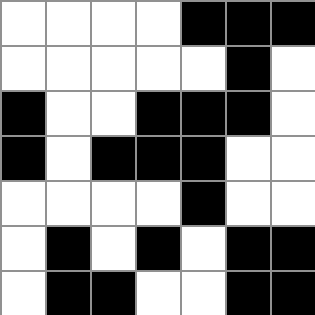[["white", "white", "white", "white", "black", "black", "black"], ["white", "white", "white", "white", "white", "black", "white"], ["black", "white", "white", "black", "black", "black", "white"], ["black", "white", "black", "black", "black", "white", "white"], ["white", "white", "white", "white", "black", "white", "white"], ["white", "black", "white", "black", "white", "black", "black"], ["white", "black", "black", "white", "white", "black", "black"]]